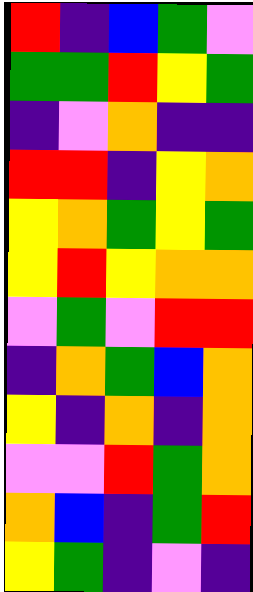[["red", "indigo", "blue", "green", "violet"], ["green", "green", "red", "yellow", "green"], ["indigo", "violet", "orange", "indigo", "indigo"], ["red", "red", "indigo", "yellow", "orange"], ["yellow", "orange", "green", "yellow", "green"], ["yellow", "red", "yellow", "orange", "orange"], ["violet", "green", "violet", "red", "red"], ["indigo", "orange", "green", "blue", "orange"], ["yellow", "indigo", "orange", "indigo", "orange"], ["violet", "violet", "red", "green", "orange"], ["orange", "blue", "indigo", "green", "red"], ["yellow", "green", "indigo", "violet", "indigo"]]